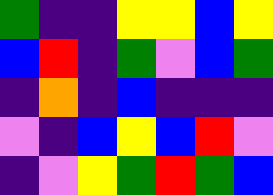[["green", "indigo", "indigo", "yellow", "yellow", "blue", "yellow"], ["blue", "red", "indigo", "green", "violet", "blue", "green"], ["indigo", "orange", "indigo", "blue", "indigo", "indigo", "indigo"], ["violet", "indigo", "blue", "yellow", "blue", "red", "violet"], ["indigo", "violet", "yellow", "green", "red", "green", "blue"]]